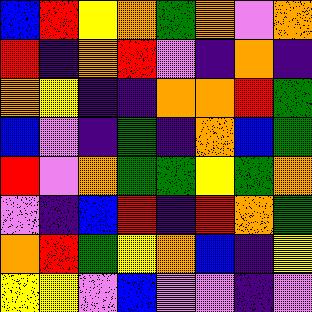[["blue", "red", "yellow", "orange", "green", "orange", "violet", "orange"], ["red", "indigo", "orange", "red", "violet", "indigo", "orange", "indigo"], ["orange", "yellow", "indigo", "indigo", "orange", "orange", "red", "green"], ["blue", "violet", "indigo", "green", "indigo", "orange", "blue", "green"], ["red", "violet", "orange", "green", "green", "yellow", "green", "orange"], ["violet", "indigo", "blue", "red", "indigo", "red", "orange", "green"], ["orange", "red", "green", "yellow", "orange", "blue", "indigo", "yellow"], ["yellow", "yellow", "violet", "blue", "violet", "violet", "indigo", "violet"]]